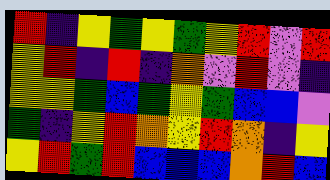[["red", "indigo", "yellow", "green", "yellow", "green", "yellow", "red", "violet", "red"], ["yellow", "red", "indigo", "red", "indigo", "orange", "violet", "red", "violet", "indigo"], ["yellow", "yellow", "green", "blue", "green", "yellow", "green", "blue", "blue", "violet"], ["green", "indigo", "yellow", "red", "orange", "yellow", "red", "orange", "indigo", "yellow"], ["yellow", "red", "green", "red", "blue", "blue", "blue", "orange", "red", "blue"]]